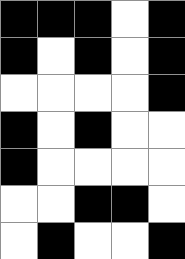[["black", "black", "black", "white", "black"], ["black", "white", "black", "white", "black"], ["white", "white", "white", "white", "black"], ["black", "white", "black", "white", "white"], ["black", "white", "white", "white", "white"], ["white", "white", "black", "black", "white"], ["white", "black", "white", "white", "black"]]